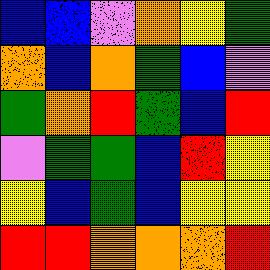[["blue", "blue", "violet", "orange", "yellow", "green"], ["orange", "blue", "orange", "green", "blue", "violet"], ["green", "orange", "red", "green", "blue", "red"], ["violet", "green", "green", "blue", "red", "yellow"], ["yellow", "blue", "green", "blue", "yellow", "yellow"], ["red", "red", "orange", "orange", "orange", "red"]]